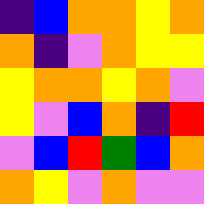[["indigo", "blue", "orange", "orange", "yellow", "orange"], ["orange", "indigo", "violet", "orange", "yellow", "yellow"], ["yellow", "orange", "orange", "yellow", "orange", "violet"], ["yellow", "violet", "blue", "orange", "indigo", "red"], ["violet", "blue", "red", "green", "blue", "orange"], ["orange", "yellow", "violet", "orange", "violet", "violet"]]